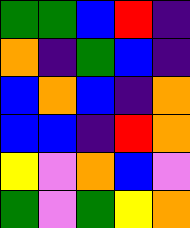[["green", "green", "blue", "red", "indigo"], ["orange", "indigo", "green", "blue", "indigo"], ["blue", "orange", "blue", "indigo", "orange"], ["blue", "blue", "indigo", "red", "orange"], ["yellow", "violet", "orange", "blue", "violet"], ["green", "violet", "green", "yellow", "orange"]]